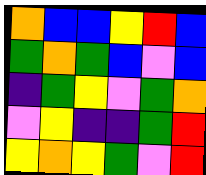[["orange", "blue", "blue", "yellow", "red", "blue"], ["green", "orange", "green", "blue", "violet", "blue"], ["indigo", "green", "yellow", "violet", "green", "orange"], ["violet", "yellow", "indigo", "indigo", "green", "red"], ["yellow", "orange", "yellow", "green", "violet", "red"]]